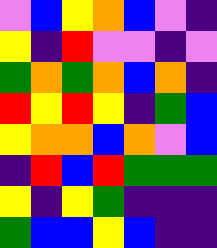[["violet", "blue", "yellow", "orange", "blue", "violet", "indigo"], ["yellow", "indigo", "red", "violet", "violet", "indigo", "violet"], ["green", "orange", "green", "orange", "blue", "orange", "indigo"], ["red", "yellow", "red", "yellow", "indigo", "green", "blue"], ["yellow", "orange", "orange", "blue", "orange", "violet", "blue"], ["indigo", "red", "blue", "red", "green", "green", "green"], ["yellow", "indigo", "yellow", "green", "indigo", "indigo", "indigo"], ["green", "blue", "blue", "yellow", "blue", "indigo", "indigo"]]